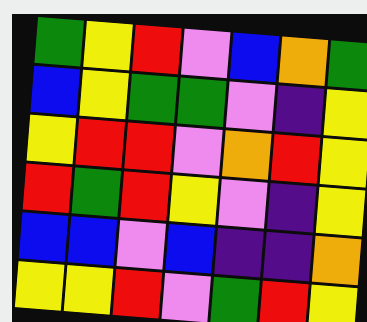[["green", "yellow", "red", "violet", "blue", "orange", "green"], ["blue", "yellow", "green", "green", "violet", "indigo", "yellow"], ["yellow", "red", "red", "violet", "orange", "red", "yellow"], ["red", "green", "red", "yellow", "violet", "indigo", "yellow"], ["blue", "blue", "violet", "blue", "indigo", "indigo", "orange"], ["yellow", "yellow", "red", "violet", "green", "red", "yellow"]]